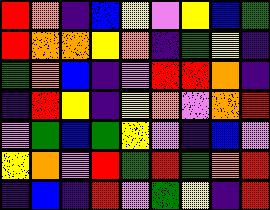[["red", "orange", "indigo", "blue", "yellow", "violet", "yellow", "blue", "green"], ["red", "orange", "orange", "yellow", "orange", "indigo", "green", "yellow", "indigo"], ["green", "orange", "blue", "indigo", "violet", "red", "red", "orange", "indigo"], ["indigo", "red", "yellow", "indigo", "yellow", "orange", "violet", "orange", "red"], ["violet", "green", "blue", "green", "yellow", "violet", "indigo", "blue", "violet"], ["yellow", "orange", "violet", "red", "green", "red", "green", "orange", "red"], ["indigo", "blue", "indigo", "red", "violet", "green", "yellow", "indigo", "red"]]